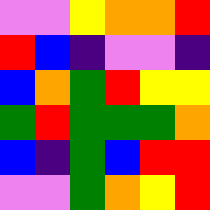[["violet", "violet", "yellow", "orange", "orange", "red"], ["red", "blue", "indigo", "violet", "violet", "indigo"], ["blue", "orange", "green", "red", "yellow", "yellow"], ["green", "red", "green", "green", "green", "orange"], ["blue", "indigo", "green", "blue", "red", "red"], ["violet", "violet", "green", "orange", "yellow", "red"]]